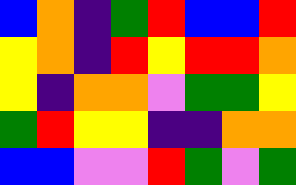[["blue", "orange", "indigo", "green", "red", "blue", "blue", "red"], ["yellow", "orange", "indigo", "red", "yellow", "red", "red", "orange"], ["yellow", "indigo", "orange", "orange", "violet", "green", "green", "yellow"], ["green", "red", "yellow", "yellow", "indigo", "indigo", "orange", "orange"], ["blue", "blue", "violet", "violet", "red", "green", "violet", "green"]]